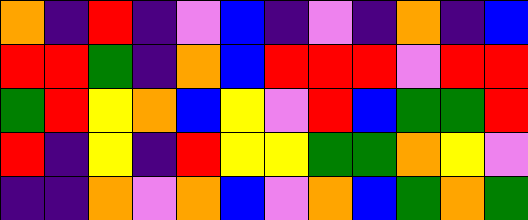[["orange", "indigo", "red", "indigo", "violet", "blue", "indigo", "violet", "indigo", "orange", "indigo", "blue"], ["red", "red", "green", "indigo", "orange", "blue", "red", "red", "red", "violet", "red", "red"], ["green", "red", "yellow", "orange", "blue", "yellow", "violet", "red", "blue", "green", "green", "red"], ["red", "indigo", "yellow", "indigo", "red", "yellow", "yellow", "green", "green", "orange", "yellow", "violet"], ["indigo", "indigo", "orange", "violet", "orange", "blue", "violet", "orange", "blue", "green", "orange", "green"]]